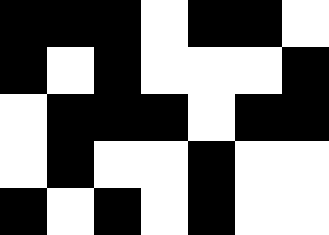[["black", "black", "black", "white", "black", "black", "white"], ["black", "white", "black", "white", "white", "white", "black"], ["white", "black", "black", "black", "white", "black", "black"], ["white", "black", "white", "white", "black", "white", "white"], ["black", "white", "black", "white", "black", "white", "white"]]